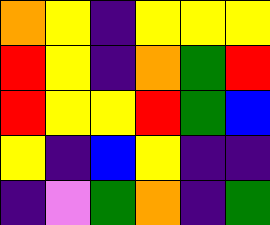[["orange", "yellow", "indigo", "yellow", "yellow", "yellow"], ["red", "yellow", "indigo", "orange", "green", "red"], ["red", "yellow", "yellow", "red", "green", "blue"], ["yellow", "indigo", "blue", "yellow", "indigo", "indigo"], ["indigo", "violet", "green", "orange", "indigo", "green"]]